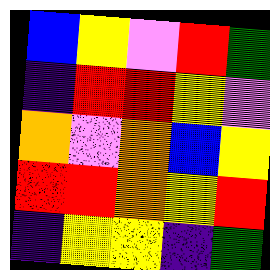[["blue", "yellow", "violet", "red", "green"], ["indigo", "red", "red", "yellow", "violet"], ["orange", "violet", "orange", "blue", "yellow"], ["red", "red", "orange", "yellow", "red"], ["indigo", "yellow", "yellow", "indigo", "green"]]